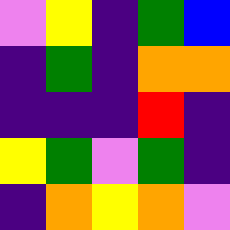[["violet", "yellow", "indigo", "green", "blue"], ["indigo", "green", "indigo", "orange", "orange"], ["indigo", "indigo", "indigo", "red", "indigo"], ["yellow", "green", "violet", "green", "indigo"], ["indigo", "orange", "yellow", "orange", "violet"]]